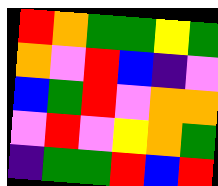[["red", "orange", "green", "green", "yellow", "green"], ["orange", "violet", "red", "blue", "indigo", "violet"], ["blue", "green", "red", "violet", "orange", "orange"], ["violet", "red", "violet", "yellow", "orange", "green"], ["indigo", "green", "green", "red", "blue", "red"]]